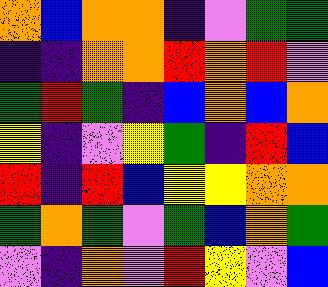[["orange", "blue", "orange", "orange", "indigo", "violet", "green", "green"], ["indigo", "indigo", "orange", "orange", "red", "orange", "red", "violet"], ["green", "red", "green", "indigo", "blue", "orange", "blue", "orange"], ["yellow", "indigo", "violet", "yellow", "green", "indigo", "red", "blue"], ["red", "indigo", "red", "blue", "yellow", "yellow", "orange", "orange"], ["green", "orange", "green", "violet", "green", "blue", "orange", "green"], ["violet", "indigo", "orange", "violet", "red", "yellow", "violet", "blue"]]